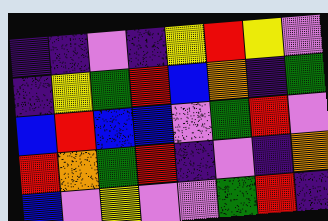[["indigo", "indigo", "violet", "indigo", "yellow", "red", "yellow", "violet"], ["indigo", "yellow", "green", "red", "blue", "orange", "indigo", "green"], ["blue", "red", "blue", "blue", "violet", "green", "red", "violet"], ["red", "orange", "green", "red", "indigo", "violet", "indigo", "orange"], ["blue", "violet", "yellow", "violet", "violet", "green", "red", "indigo"]]